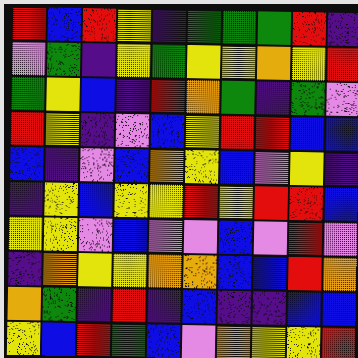[["red", "blue", "red", "yellow", "indigo", "green", "green", "green", "red", "indigo"], ["violet", "green", "indigo", "yellow", "green", "yellow", "yellow", "orange", "yellow", "red"], ["green", "yellow", "blue", "indigo", "red", "orange", "green", "indigo", "green", "violet"], ["red", "yellow", "indigo", "violet", "blue", "yellow", "red", "red", "blue", "blue"], ["blue", "indigo", "violet", "blue", "orange", "yellow", "blue", "violet", "yellow", "indigo"], ["indigo", "yellow", "blue", "yellow", "yellow", "red", "yellow", "red", "red", "blue"], ["yellow", "yellow", "violet", "blue", "violet", "violet", "blue", "violet", "red", "violet"], ["indigo", "orange", "yellow", "yellow", "orange", "orange", "blue", "blue", "red", "orange"], ["orange", "green", "indigo", "red", "indigo", "blue", "indigo", "indigo", "blue", "blue"], ["yellow", "blue", "red", "green", "blue", "violet", "orange", "yellow", "yellow", "red"]]